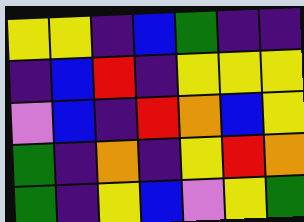[["yellow", "yellow", "indigo", "blue", "green", "indigo", "indigo"], ["indigo", "blue", "red", "indigo", "yellow", "yellow", "yellow"], ["violet", "blue", "indigo", "red", "orange", "blue", "yellow"], ["green", "indigo", "orange", "indigo", "yellow", "red", "orange"], ["green", "indigo", "yellow", "blue", "violet", "yellow", "green"]]